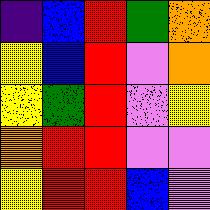[["indigo", "blue", "red", "green", "orange"], ["yellow", "blue", "red", "violet", "orange"], ["yellow", "green", "red", "violet", "yellow"], ["orange", "red", "red", "violet", "violet"], ["yellow", "red", "red", "blue", "violet"]]